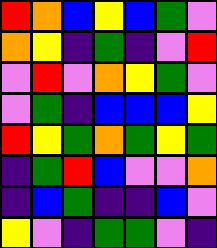[["red", "orange", "blue", "yellow", "blue", "green", "violet"], ["orange", "yellow", "indigo", "green", "indigo", "violet", "red"], ["violet", "red", "violet", "orange", "yellow", "green", "violet"], ["violet", "green", "indigo", "blue", "blue", "blue", "yellow"], ["red", "yellow", "green", "orange", "green", "yellow", "green"], ["indigo", "green", "red", "blue", "violet", "violet", "orange"], ["indigo", "blue", "green", "indigo", "indigo", "blue", "violet"], ["yellow", "violet", "indigo", "green", "green", "violet", "indigo"]]